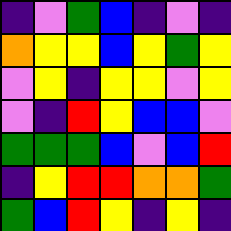[["indigo", "violet", "green", "blue", "indigo", "violet", "indigo"], ["orange", "yellow", "yellow", "blue", "yellow", "green", "yellow"], ["violet", "yellow", "indigo", "yellow", "yellow", "violet", "yellow"], ["violet", "indigo", "red", "yellow", "blue", "blue", "violet"], ["green", "green", "green", "blue", "violet", "blue", "red"], ["indigo", "yellow", "red", "red", "orange", "orange", "green"], ["green", "blue", "red", "yellow", "indigo", "yellow", "indigo"]]